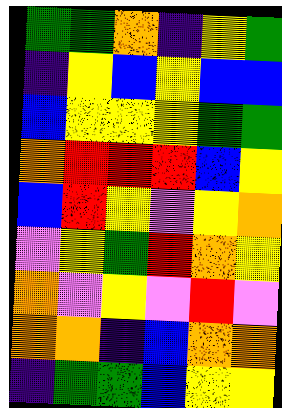[["green", "green", "orange", "indigo", "yellow", "green"], ["indigo", "yellow", "blue", "yellow", "blue", "blue"], ["blue", "yellow", "yellow", "yellow", "green", "green"], ["orange", "red", "red", "red", "blue", "yellow"], ["blue", "red", "yellow", "violet", "yellow", "orange"], ["violet", "yellow", "green", "red", "orange", "yellow"], ["orange", "violet", "yellow", "violet", "red", "violet"], ["orange", "orange", "indigo", "blue", "orange", "orange"], ["indigo", "green", "green", "blue", "yellow", "yellow"]]